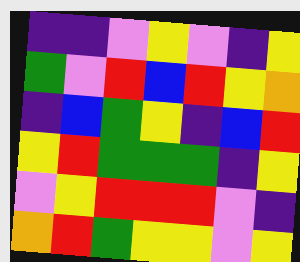[["indigo", "indigo", "violet", "yellow", "violet", "indigo", "yellow"], ["green", "violet", "red", "blue", "red", "yellow", "orange"], ["indigo", "blue", "green", "yellow", "indigo", "blue", "red"], ["yellow", "red", "green", "green", "green", "indigo", "yellow"], ["violet", "yellow", "red", "red", "red", "violet", "indigo"], ["orange", "red", "green", "yellow", "yellow", "violet", "yellow"]]